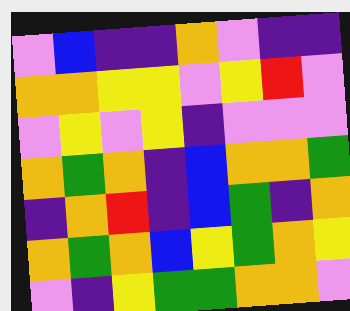[["violet", "blue", "indigo", "indigo", "orange", "violet", "indigo", "indigo"], ["orange", "orange", "yellow", "yellow", "violet", "yellow", "red", "violet"], ["violet", "yellow", "violet", "yellow", "indigo", "violet", "violet", "violet"], ["orange", "green", "orange", "indigo", "blue", "orange", "orange", "green"], ["indigo", "orange", "red", "indigo", "blue", "green", "indigo", "orange"], ["orange", "green", "orange", "blue", "yellow", "green", "orange", "yellow"], ["violet", "indigo", "yellow", "green", "green", "orange", "orange", "violet"]]